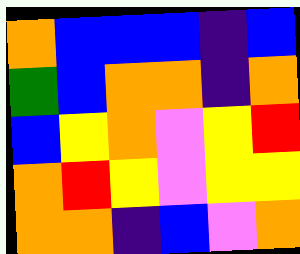[["orange", "blue", "blue", "blue", "indigo", "blue"], ["green", "blue", "orange", "orange", "indigo", "orange"], ["blue", "yellow", "orange", "violet", "yellow", "red"], ["orange", "red", "yellow", "violet", "yellow", "yellow"], ["orange", "orange", "indigo", "blue", "violet", "orange"]]